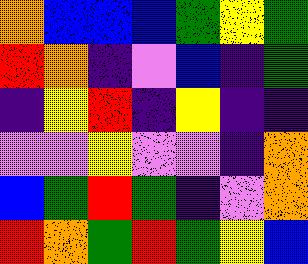[["orange", "blue", "blue", "blue", "green", "yellow", "green"], ["red", "orange", "indigo", "violet", "blue", "indigo", "green"], ["indigo", "yellow", "red", "indigo", "yellow", "indigo", "indigo"], ["violet", "violet", "yellow", "violet", "violet", "indigo", "orange"], ["blue", "green", "red", "green", "indigo", "violet", "orange"], ["red", "orange", "green", "red", "green", "yellow", "blue"]]